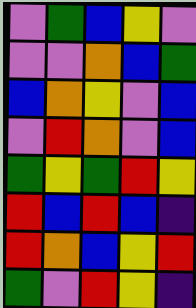[["violet", "green", "blue", "yellow", "violet"], ["violet", "violet", "orange", "blue", "green"], ["blue", "orange", "yellow", "violet", "blue"], ["violet", "red", "orange", "violet", "blue"], ["green", "yellow", "green", "red", "yellow"], ["red", "blue", "red", "blue", "indigo"], ["red", "orange", "blue", "yellow", "red"], ["green", "violet", "red", "yellow", "indigo"]]